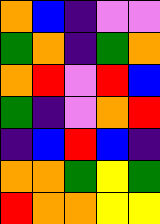[["orange", "blue", "indigo", "violet", "violet"], ["green", "orange", "indigo", "green", "orange"], ["orange", "red", "violet", "red", "blue"], ["green", "indigo", "violet", "orange", "red"], ["indigo", "blue", "red", "blue", "indigo"], ["orange", "orange", "green", "yellow", "green"], ["red", "orange", "orange", "yellow", "yellow"]]